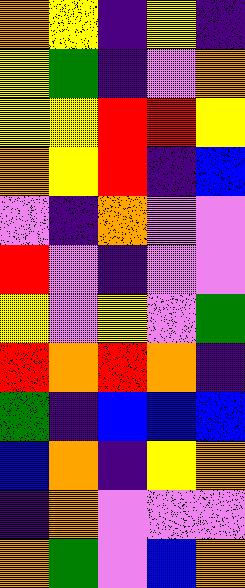[["orange", "yellow", "indigo", "yellow", "indigo"], ["yellow", "green", "indigo", "violet", "orange"], ["yellow", "yellow", "red", "red", "yellow"], ["orange", "yellow", "red", "indigo", "blue"], ["violet", "indigo", "orange", "violet", "violet"], ["red", "violet", "indigo", "violet", "violet"], ["yellow", "violet", "yellow", "violet", "green"], ["red", "orange", "red", "orange", "indigo"], ["green", "indigo", "blue", "blue", "blue"], ["blue", "orange", "indigo", "yellow", "orange"], ["indigo", "orange", "violet", "violet", "violet"], ["orange", "green", "violet", "blue", "orange"]]